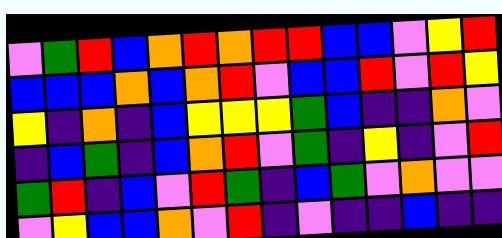[["violet", "green", "red", "blue", "orange", "red", "orange", "red", "red", "blue", "blue", "violet", "yellow", "red"], ["blue", "blue", "blue", "orange", "blue", "orange", "red", "violet", "blue", "blue", "red", "violet", "red", "yellow"], ["yellow", "indigo", "orange", "indigo", "blue", "yellow", "yellow", "yellow", "green", "blue", "indigo", "indigo", "orange", "violet"], ["indigo", "blue", "green", "indigo", "blue", "orange", "red", "violet", "green", "indigo", "yellow", "indigo", "violet", "red"], ["green", "red", "indigo", "blue", "violet", "red", "green", "indigo", "blue", "green", "violet", "orange", "violet", "violet"], ["violet", "yellow", "blue", "blue", "orange", "violet", "red", "indigo", "violet", "indigo", "indigo", "blue", "indigo", "indigo"]]